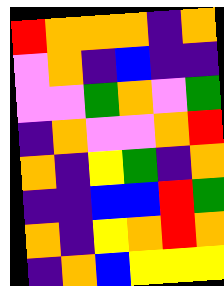[["red", "orange", "orange", "orange", "indigo", "orange"], ["violet", "orange", "indigo", "blue", "indigo", "indigo"], ["violet", "violet", "green", "orange", "violet", "green"], ["indigo", "orange", "violet", "violet", "orange", "red"], ["orange", "indigo", "yellow", "green", "indigo", "orange"], ["indigo", "indigo", "blue", "blue", "red", "green"], ["orange", "indigo", "yellow", "orange", "red", "orange"], ["indigo", "orange", "blue", "yellow", "yellow", "yellow"]]